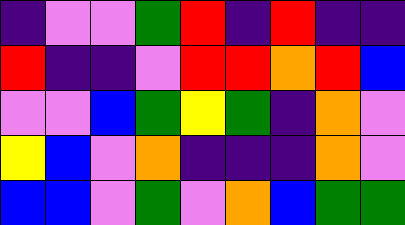[["indigo", "violet", "violet", "green", "red", "indigo", "red", "indigo", "indigo"], ["red", "indigo", "indigo", "violet", "red", "red", "orange", "red", "blue"], ["violet", "violet", "blue", "green", "yellow", "green", "indigo", "orange", "violet"], ["yellow", "blue", "violet", "orange", "indigo", "indigo", "indigo", "orange", "violet"], ["blue", "blue", "violet", "green", "violet", "orange", "blue", "green", "green"]]